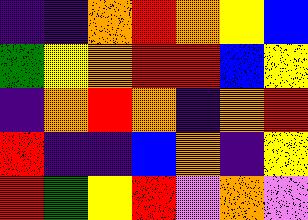[["indigo", "indigo", "orange", "red", "orange", "yellow", "blue"], ["green", "yellow", "orange", "red", "red", "blue", "yellow"], ["indigo", "orange", "red", "orange", "indigo", "orange", "red"], ["red", "indigo", "indigo", "blue", "orange", "indigo", "yellow"], ["red", "green", "yellow", "red", "violet", "orange", "violet"]]